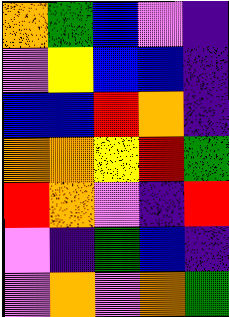[["orange", "green", "blue", "violet", "indigo"], ["violet", "yellow", "blue", "blue", "indigo"], ["blue", "blue", "red", "orange", "indigo"], ["orange", "orange", "yellow", "red", "green"], ["red", "orange", "violet", "indigo", "red"], ["violet", "indigo", "green", "blue", "indigo"], ["violet", "orange", "violet", "orange", "green"]]